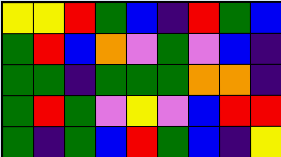[["yellow", "yellow", "red", "green", "blue", "indigo", "red", "green", "blue"], ["green", "red", "blue", "orange", "violet", "green", "violet", "blue", "indigo"], ["green", "green", "indigo", "green", "green", "green", "orange", "orange", "indigo"], ["green", "red", "green", "violet", "yellow", "violet", "blue", "red", "red"], ["green", "indigo", "green", "blue", "red", "green", "blue", "indigo", "yellow"]]